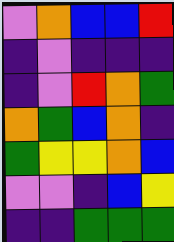[["violet", "orange", "blue", "blue", "red"], ["indigo", "violet", "indigo", "indigo", "indigo"], ["indigo", "violet", "red", "orange", "green"], ["orange", "green", "blue", "orange", "indigo"], ["green", "yellow", "yellow", "orange", "blue"], ["violet", "violet", "indigo", "blue", "yellow"], ["indigo", "indigo", "green", "green", "green"]]